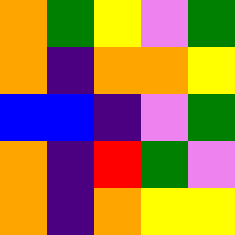[["orange", "green", "yellow", "violet", "green"], ["orange", "indigo", "orange", "orange", "yellow"], ["blue", "blue", "indigo", "violet", "green"], ["orange", "indigo", "red", "green", "violet"], ["orange", "indigo", "orange", "yellow", "yellow"]]